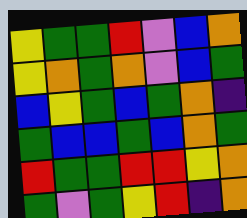[["yellow", "green", "green", "red", "violet", "blue", "orange"], ["yellow", "orange", "green", "orange", "violet", "blue", "green"], ["blue", "yellow", "green", "blue", "green", "orange", "indigo"], ["green", "blue", "blue", "green", "blue", "orange", "green"], ["red", "green", "green", "red", "red", "yellow", "orange"], ["green", "violet", "green", "yellow", "red", "indigo", "orange"]]